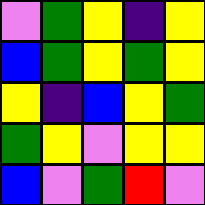[["violet", "green", "yellow", "indigo", "yellow"], ["blue", "green", "yellow", "green", "yellow"], ["yellow", "indigo", "blue", "yellow", "green"], ["green", "yellow", "violet", "yellow", "yellow"], ["blue", "violet", "green", "red", "violet"]]